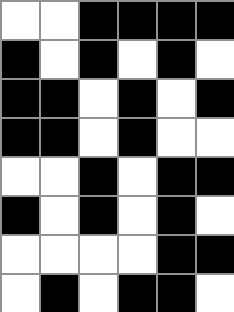[["white", "white", "black", "black", "black", "black"], ["black", "white", "black", "white", "black", "white"], ["black", "black", "white", "black", "white", "black"], ["black", "black", "white", "black", "white", "white"], ["white", "white", "black", "white", "black", "black"], ["black", "white", "black", "white", "black", "white"], ["white", "white", "white", "white", "black", "black"], ["white", "black", "white", "black", "black", "white"]]